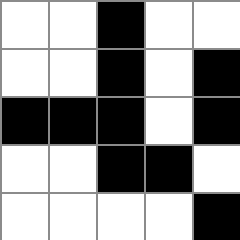[["white", "white", "black", "white", "white"], ["white", "white", "black", "white", "black"], ["black", "black", "black", "white", "black"], ["white", "white", "black", "black", "white"], ["white", "white", "white", "white", "black"]]